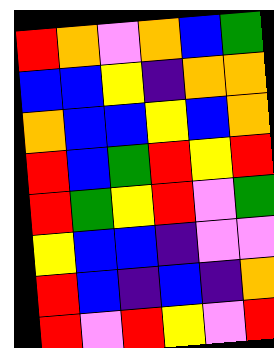[["red", "orange", "violet", "orange", "blue", "green"], ["blue", "blue", "yellow", "indigo", "orange", "orange"], ["orange", "blue", "blue", "yellow", "blue", "orange"], ["red", "blue", "green", "red", "yellow", "red"], ["red", "green", "yellow", "red", "violet", "green"], ["yellow", "blue", "blue", "indigo", "violet", "violet"], ["red", "blue", "indigo", "blue", "indigo", "orange"], ["red", "violet", "red", "yellow", "violet", "red"]]